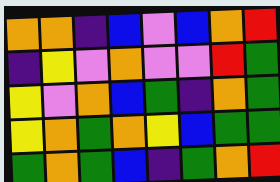[["orange", "orange", "indigo", "blue", "violet", "blue", "orange", "red"], ["indigo", "yellow", "violet", "orange", "violet", "violet", "red", "green"], ["yellow", "violet", "orange", "blue", "green", "indigo", "orange", "green"], ["yellow", "orange", "green", "orange", "yellow", "blue", "green", "green"], ["green", "orange", "green", "blue", "indigo", "green", "orange", "red"]]